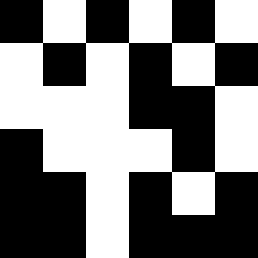[["black", "white", "black", "white", "black", "white"], ["white", "black", "white", "black", "white", "black"], ["white", "white", "white", "black", "black", "white"], ["black", "white", "white", "white", "black", "white"], ["black", "black", "white", "black", "white", "black"], ["black", "black", "white", "black", "black", "black"]]